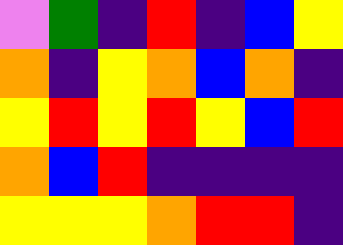[["violet", "green", "indigo", "red", "indigo", "blue", "yellow"], ["orange", "indigo", "yellow", "orange", "blue", "orange", "indigo"], ["yellow", "red", "yellow", "red", "yellow", "blue", "red"], ["orange", "blue", "red", "indigo", "indigo", "indigo", "indigo"], ["yellow", "yellow", "yellow", "orange", "red", "red", "indigo"]]